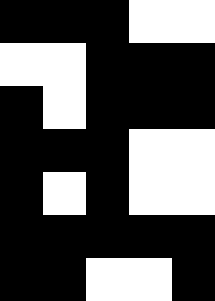[["black", "black", "black", "white", "white"], ["white", "white", "black", "black", "black"], ["black", "white", "black", "black", "black"], ["black", "black", "black", "white", "white"], ["black", "white", "black", "white", "white"], ["black", "black", "black", "black", "black"], ["black", "black", "white", "white", "black"]]